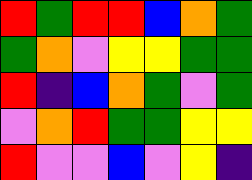[["red", "green", "red", "red", "blue", "orange", "green"], ["green", "orange", "violet", "yellow", "yellow", "green", "green"], ["red", "indigo", "blue", "orange", "green", "violet", "green"], ["violet", "orange", "red", "green", "green", "yellow", "yellow"], ["red", "violet", "violet", "blue", "violet", "yellow", "indigo"]]